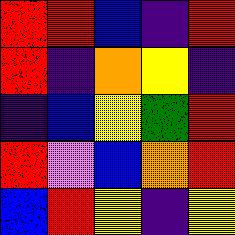[["red", "red", "blue", "indigo", "red"], ["red", "indigo", "orange", "yellow", "indigo"], ["indigo", "blue", "yellow", "green", "red"], ["red", "violet", "blue", "orange", "red"], ["blue", "red", "yellow", "indigo", "yellow"]]